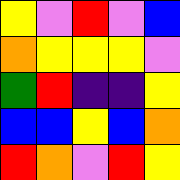[["yellow", "violet", "red", "violet", "blue"], ["orange", "yellow", "yellow", "yellow", "violet"], ["green", "red", "indigo", "indigo", "yellow"], ["blue", "blue", "yellow", "blue", "orange"], ["red", "orange", "violet", "red", "yellow"]]